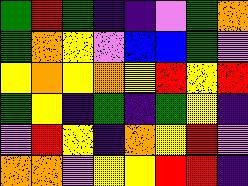[["green", "red", "green", "indigo", "indigo", "violet", "green", "orange"], ["green", "orange", "yellow", "violet", "blue", "blue", "green", "violet"], ["yellow", "orange", "yellow", "orange", "yellow", "red", "yellow", "red"], ["green", "yellow", "indigo", "green", "indigo", "green", "yellow", "indigo"], ["violet", "red", "yellow", "indigo", "orange", "yellow", "red", "violet"], ["orange", "orange", "violet", "yellow", "yellow", "red", "red", "indigo"]]